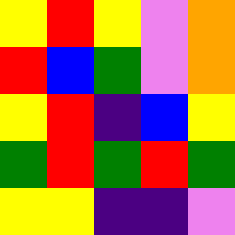[["yellow", "red", "yellow", "violet", "orange"], ["red", "blue", "green", "violet", "orange"], ["yellow", "red", "indigo", "blue", "yellow"], ["green", "red", "green", "red", "green"], ["yellow", "yellow", "indigo", "indigo", "violet"]]